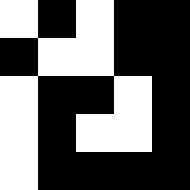[["white", "black", "white", "black", "black"], ["black", "white", "white", "black", "black"], ["white", "black", "black", "white", "black"], ["white", "black", "white", "white", "black"], ["white", "black", "black", "black", "black"]]